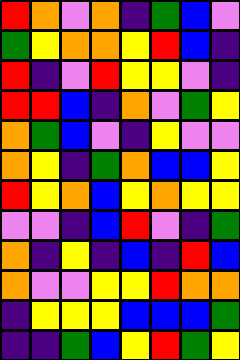[["red", "orange", "violet", "orange", "indigo", "green", "blue", "violet"], ["green", "yellow", "orange", "orange", "yellow", "red", "blue", "indigo"], ["red", "indigo", "violet", "red", "yellow", "yellow", "violet", "indigo"], ["red", "red", "blue", "indigo", "orange", "violet", "green", "yellow"], ["orange", "green", "blue", "violet", "indigo", "yellow", "violet", "violet"], ["orange", "yellow", "indigo", "green", "orange", "blue", "blue", "yellow"], ["red", "yellow", "orange", "blue", "yellow", "orange", "yellow", "yellow"], ["violet", "violet", "indigo", "blue", "red", "violet", "indigo", "green"], ["orange", "indigo", "yellow", "indigo", "blue", "indigo", "red", "blue"], ["orange", "violet", "violet", "yellow", "yellow", "red", "orange", "orange"], ["indigo", "yellow", "yellow", "yellow", "blue", "blue", "blue", "green"], ["indigo", "indigo", "green", "blue", "yellow", "red", "green", "yellow"]]